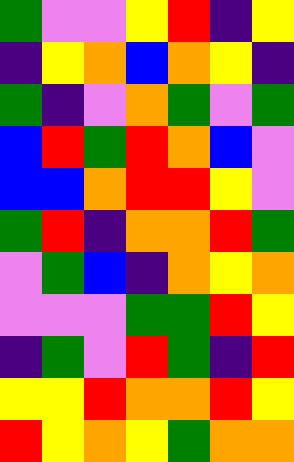[["green", "violet", "violet", "yellow", "red", "indigo", "yellow"], ["indigo", "yellow", "orange", "blue", "orange", "yellow", "indigo"], ["green", "indigo", "violet", "orange", "green", "violet", "green"], ["blue", "red", "green", "red", "orange", "blue", "violet"], ["blue", "blue", "orange", "red", "red", "yellow", "violet"], ["green", "red", "indigo", "orange", "orange", "red", "green"], ["violet", "green", "blue", "indigo", "orange", "yellow", "orange"], ["violet", "violet", "violet", "green", "green", "red", "yellow"], ["indigo", "green", "violet", "red", "green", "indigo", "red"], ["yellow", "yellow", "red", "orange", "orange", "red", "yellow"], ["red", "yellow", "orange", "yellow", "green", "orange", "orange"]]